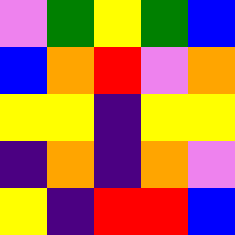[["violet", "green", "yellow", "green", "blue"], ["blue", "orange", "red", "violet", "orange"], ["yellow", "yellow", "indigo", "yellow", "yellow"], ["indigo", "orange", "indigo", "orange", "violet"], ["yellow", "indigo", "red", "red", "blue"]]